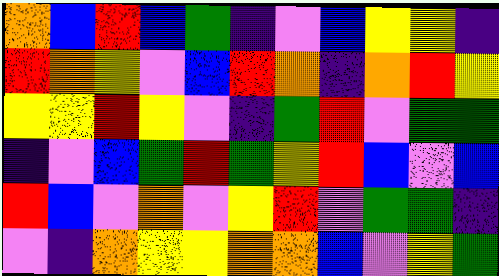[["orange", "blue", "red", "blue", "green", "indigo", "violet", "blue", "yellow", "yellow", "indigo"], ["red", "orange", "yellow", "violet", "blue", "red", "orange", "indigo", "orange", "red", "yellow"], ["yellow", "yellow", "red", "yellow", "violet", "indigo", "green", "red", "violet", "green", "green"], ["indigo", "violet", "blue", "green", "red", "green", "yellow", "red", "blue", "violet", "blue"], ["red", "blue", "violet", "orange", "violet", "yellow", "red", "violet", "green", "green", "indigo"], ["violet", "indigo", "orange", "yellow", "yellow", "orange", "orange", "blue", "violet", "yellow", "green"]]